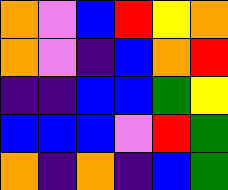[["orange", "violet", "blue", "red", "yellow", "orange"], ["orange", "violet", "indigo", "blue", "orange", "red"], ["indigo", "indigo", "blue", "blue", "green", "yellow"], ["blue", "blue", "blue", "violet", "red", "green"], ["orange", "indigo", "orange", "indigo", "blue", "green"]]